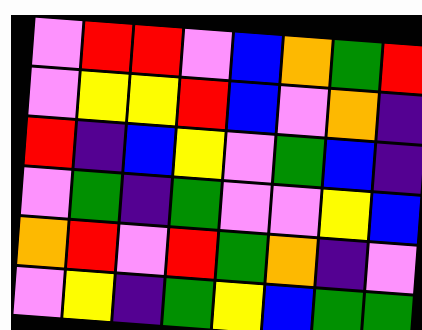[["violet", "red", "red", "violet", "blue", "orange", "green", "red"], ["violet", "yellow", "yellow", "red", "blue", "violet", "orange", "indigo"], ["red", "indigo", "blue", "yellow", "violet", "green", "blue", "indigo"], ["violet", "green", "indigo", "green", "violet", "violet", "yellow", "blue"], ["orange", "red", "violet", "red", "green", "orange", "indigo", "violet"], ["violet", "yellow", "indigo", "green", "yellow", "blue", "green", "green"]]